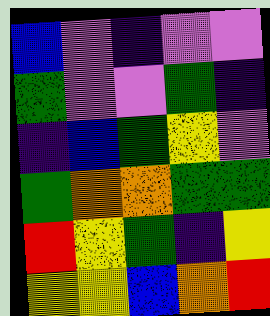[["blue", "violet", "indigo", "violet", "violet"], ["green", "violet", "violet", "green", "indigo"], ["indigo", "blue", "green", "yellow", "violet"], ["green", "orange", "orange", "green", "green"], ["red", "yellow", "green", "indigo", "yellow"], ["yellow", "yellow", "blue", "orange", "red"]]